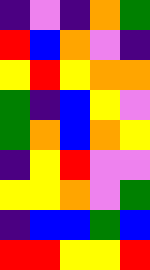[["indigo", "violet", "indigo", "orange", "green"], ["red", "blue", "orange", "violet", "indigo"], ["yellow", "red", "yellow", "orange", "orange"], ["green", "indigo", "blue", "yellow", "violet"], ["green", "orange", "blue", "orange", "yellow"], ["indigo", "yellow", "red", "violet", "violet"], ["yellow", "yellow", "orange", "violet", "green"], ["indigo", "blue", "blue", "green", "blue"], ["red", "red", "yellow", "yellow", "red"]]